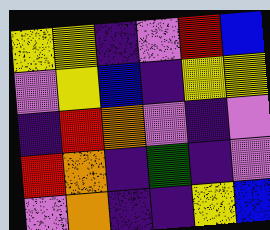[["yellow", "yellow", "indigo", "violet", "red", "blue"], ["violet", "yellow", "blue", "indigo", "yellow", "yellow"], ["indigo", "red", "orange", "violet", "indigo", "violet"], ["red", "orange", "indigo", "green", "indigo", "violet"], ["violet", "orange", "indigo", "indigo", "yellow", "blue"]]